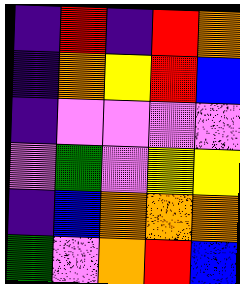[["indigo", "red", "indigo", "red", "orange"], ["indigo", "orange", "yellow", "red", "blue"], ["indigo", "violet", "violet", "violet", "violet"], ["violet", "green", "violet", "yellow", "yellow"], ["indigo", "blue", "orange", "orange", "orange"], ["green", "violet", "orange", "red", "blue"]]